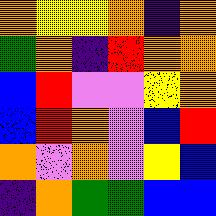[["orange", "yellow", "yellow", "orange", "indigo", "orange"], ["green", "orange", "indigo", "red", "orange", "orange"], ["blue", "red", "violet", "violet", "yellow", "orange"], ["blue", "red", "orange", "violet", "blue", "red"], ["orange", "violet", "orange", "violet", "yellow", "blue"], ["indigo", "orange", "green", "green", "blue", "blue"]]